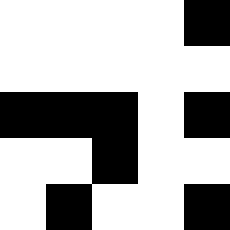[["white", "white", "white", "white", "black"], ["white", "white", "white", "white", "white"], ["black", "black", "black", "white", "black"], ["white", "white", "black", "white", "white"], ["white", "black", "white", "white", "black"]]